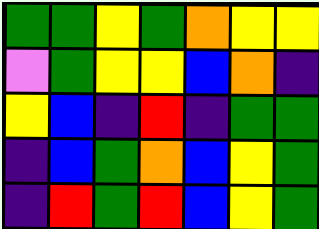[["green", "green", "yellow", "green", "orange", "yellow", "yellow"], ["violet", "green", "yellow", "yellow", "blue", "orange", "indigo"], ["yellow", "blue", "indigo", "red", "indigo", "green", "green"], ["indigo", "blue", "green", "orange", "blue", "yellow", "green"], ["indigo", "red", "green", "red", "blue", "yellow", "green"]]